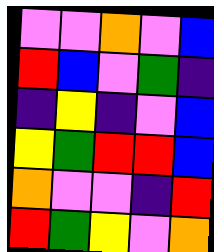[["violet", "violet", "orange", "violet", "blue"], ["red", "blue", "violet", "green", "indigo"], ["indigo", "yellow", "indigo", "violet", "blue"], ["yellow", "green", "red", "red", "blue"], ["orange", "violet", "violet", "indigo", "red"], ["red", "green", "yellow", "violet", "orange"]]